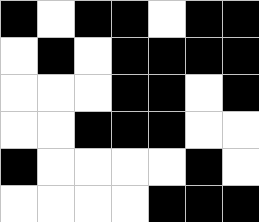[["black", "white", "black", "black", "white", "black", "black"], ["white", "black", "white", "black", "black", "black", "black"], ["white", "white", "white", "black", "black", "white", "black"], ["white", "white", "black", "black", "black", "white", "white"], ["black", "white", "white", "white", "white", "black", "white"], ["white", "white", "white", "white", "black", "black", "black"]]